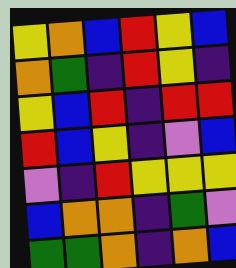[["yellow", "orange", "blue", "red", "yellow", "blue"], ["orange", "green", "indigo", "red", "yellow", "indigo"], ["yellow", "blue", "red", "indigo", "red", "red"], ["red", "blue", "yellow", "indigo", "violet", "blue"], ["violet", "indigo", "red", "yellow", "yellow", "yellow"], ["blue", "orange", "orange", "indigo", "green", "violet"], ["green", "green", "orange", "indigo", "orange", "blue"]]